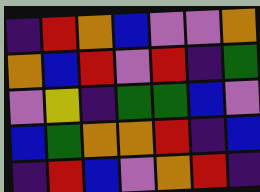[["indigo", "red", "orange", "blue", "violet", "violet", "orange"], ["orange", "blue", "red", "violet", "red", "indigo", "green"], ["violet", "yellow", "indigo", "green", "green", "blue", "violet"], ["blue", "green", "orange", "orange", "red", "indigo", "blue"], ["indigo", "red", "blue", "violet", "orange", "red", "indigo"]]